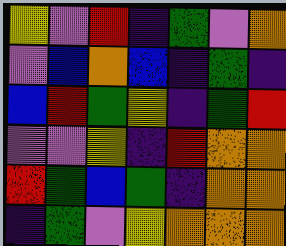[["yellow", "violet", "red", "indigo", "green", "violet", "orange"], ["violet", "blue", "orange", "blue", "indigo", "green", "indigo"], ["blue", "red", "green", "yellow", "indigo", "green", "red"], ["violet", "violet", "yellow", "indigo", "red", "orange", "orange"], ["red", "green", "blue", "green", "indigo", "orange", "orange"], ["indigo", "green", "violet", "yellow", "orange", "orange", "orange"]]